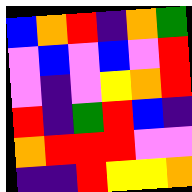[["blue", "orange", "red", "indigo", "orange", "green"], ["violet", "blue", "violet", "blue", "violet", "red"], ["violet", "indigo", "violet", "yellow", "orange", "red"], ["red", "indigo", "green", "red", "blue", "indigo"], ["orange", "red", "red", "red", "violet", "violet"], ["indigo", "indigo", "red", "yellow", "yellow", "orange"]]